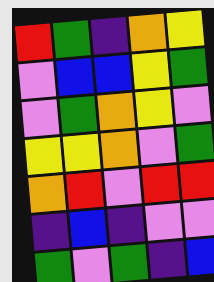[["red", "green", "indigo", "orange", "yellow"], ["violet", "blue", "blue", "yellow", "green"], ["violet", "green", "orange", "yellow", "violet"], ["yellow", "yellow", "orange", "violet", "green"], ["orange", "red", "violet", "red", "red"], ["indigo", "blue", "indigo", "violet", "violet"], ["green", "violet", "green", "indigo", "blue"]]